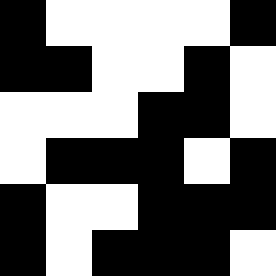[["black", "white", "white", "white", "white", "black"], ["black", "black", "white", "white", "black", "white"], ["white", "white", "white", "black", "black", "white"], ["white", "black", "black", "black", "white", "black"], ["black", "white", "white", "black", "black", "black"], ["black", "white", "black", "black", "black", "white"]]